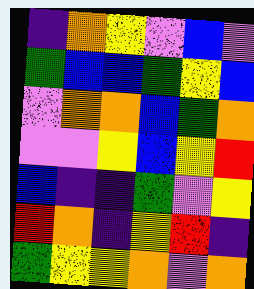[["indigo", "orange", "yellow", "violet", "blue", "violet"], ["green", "blue", "blue", "green", "yellow", "blue"], ["violet", "orange", "orange", "blue", "green", "orange"], ["violet", "violet", "yellow", "blue", "yellow", "red"], ["blue", "indigo", "indigo", "green", "violet", "yellow"], ["red", "orange", "indigo", "yellow", "red", "indigo"], ["green", "yellow", "yellow", "orange", "violet", "orange"]]